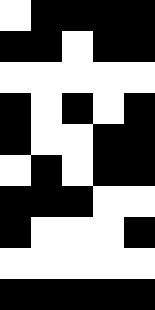[["white", "black", "black", "black", "black"], ["black", "black", "white", "black", "black"], ["white", "white", "white", "white", "white"], ["black", "white", "black", "white", "black"], ["black", "white", "white", "black", "black"], ["white", "black", "white", "black", "black"], ["black", "black", "black", "white", "white"], ["black", "white", "white", "white", "black"], ["white", "white", "white", "white", "white"], ["black", "black", "black", "black", "black"]]